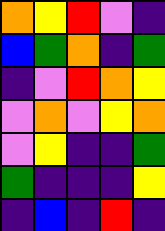[["orange", "yellow", "red", "violet", "indigo"], ["blue", "green", "orange", "indigo", "green"], ["indigo", "violet", "red", "orange", "yellow"], ["violet", "orange", "violet", "yellow", "orange"], ["violet", "yellow", "indigo", "indigo", "green"], ["green", "indigo", "indigo", "indigo", "yellow"], ["indigo", "blue", "indigo", "red", "indigo"]]